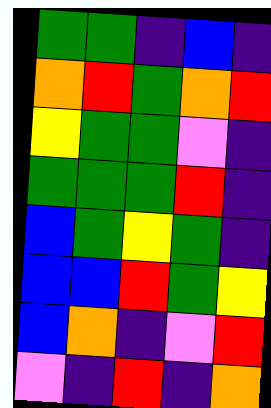[["green", "green", "indigo", "blue", "indigo"], ["orange", "red", "green", "orange", "red"], ["yellow", "green", "green", "violet", "indigo"], ["green", "green", "green", "red", "indigo"], ["blue", "green", "yellow", "green", "indigo"], ["blue", "blue", "red", "green", "yellow"], ["blue", "orange", "indigo", "violet", "red"], ["violet", "indigo", "red", "indigo", "orange"]]